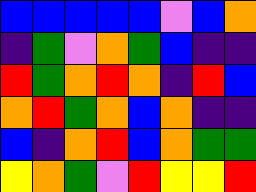[["blue", "blue", "blue", "blue", "blue", "violet", "blue", "orange"], ["indigo", "green", "violet", "orange", "green", "blue", "indigo", "indigo"], ["red", "green", "orange", "red", "orange", "indigo", "red", "blue"], ["orange", "red", "green", "orange", "blue", "orange", "indigo", "indigo"], ["blue", "indigo", "orange", "red", "blue", "orange", "green", "green"], ["yellow", "orange", "green", "violet", "red", "yellow", "yellow", "red"]]